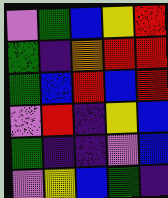[["violet", "green", "blue", "yellow", "red"], ["green", "indigo", "orange", "red", "red"], ["green", "blue", "red", "blue", "red"], ["violet", "red", "indigo", "yellow", "blue"], ["green", "indigo", "indigo", "violet", "blue"], ["violet", "yellow", "blue", "green", "indigo"]]